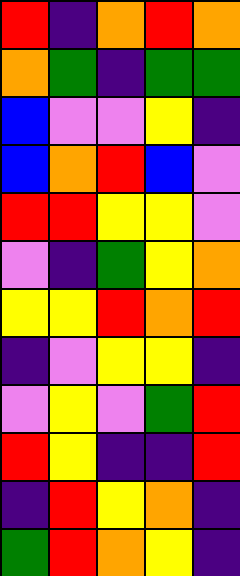[["red", "indigo", "orange", "red", "orange"], ["orange", "green", "indigo", "green", "green"], ["blue", "violet", "violet", "yellow", "indigo"], ["blue", "orange", "red", "blue", "violet"], ["red", "red", "yellow", "yellow", "violet"], ["violet", "indigo", "green", "yellow", "orange"], ["yellow", "yellow", "red", "orange", "red"], ["indigo", "violet", "yellow", "yellow", "indigo"], ["violet", "yellow", "violet", "green", "red"], ["red", "yellow", "indigo", "indigo", "red"], ["indigo", "red", "yellow", "orange", "indigo"], ["green", "red", "orange", "yellow", "indigo"]]